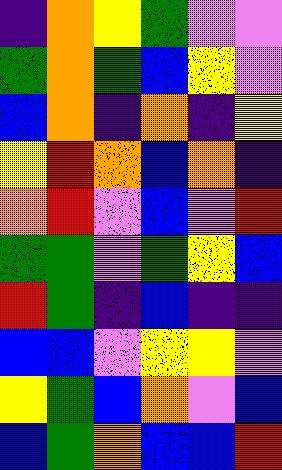[["indigo", "orange", "yellow", "green", "violet", "violet"], ["green", "orange", "green", "blue", "yellow", "violet"], ["blue", "orange", "indigo", "orange", "indigo", "yellow"], ["yellow", "red", "orange", "blue", "orange", "indigo"], ["orange", "red", "violet", "blue", "violet", "red"], ["green", "green", "violet", "green", "yellow", "blue"], ["red", "green", "indigo", "blue", "indigo", "indigo"], ["blue", "blue", "violet", "yellow", "yellow", "violet"], ["yellow", "green", "blue", "orange", "violet", "blue"], ["blue", "green", "orange", "blue", "blue", "red"]]